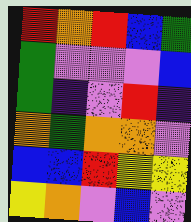[["red", "orange", "red", "blue", "green"], ["green", "violet", "violet", "violet", "blue"], ["green", "indigo", "violet", "red", "indigo"], ["orange", "green", "orange", "orange", "violet"], ["blue", "blue", "red", "yellow", "yellow"], ["yellow", "orange", "violet", "blue", "violet"]]